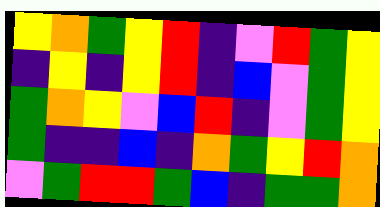[["yellow", "orange", "green", "yellow", "red", "indigo", "violet", "red", "green", "yellow"], ["indigo", "yellow", "indigo", "yellow", "red", "indigo", "blue", "violet", "green", "yellow"], ["green", "orange", "yellow", "violet", "blue", "red", "indigo", "violet", "green", "yellow"], ["green", "indigo", "indigo", "blue", "indigo", "orange", "green", "yellow", "red", "orange"], ["violet", "green", "red", "red", "green", "blue", "indigo", "green", "green", "orange"]]